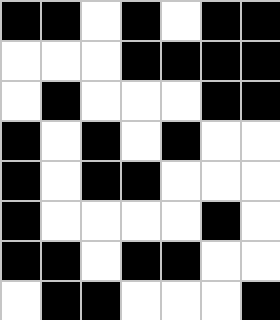[["black", "black", "white", "black", "white", "black", "black"], ["white", "white", "white", "black", "black", "black", "black"], ["white", "black", "white", "white", "white", "black", "black"], ["black", "white", "black", "white", "black", "white", "white"], ["black", "white", "black", "black", "white", "white", "white"], ["black", "white", "white", "white", "white", "black", "white"], ["black", "black", "white", "black", "black", "white", "white"], ["white", "black", "black", "white", "white", "white", "black"]]